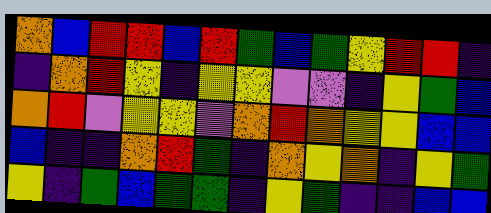[["orange", "blue", "red", "red", "blue", "red", "green", "blue", "green", "yellow", "red", "red", "indigo"], ["indigo", "orange", "red", "yellow", "indigo", "yellow", "yellow", "violet", "violet", "indigo", "yellow", "green", "blue"], ["orange", "red", "violet", "yellow", "yellow", "violet", "orange", "red", "orange", "yellow", "yellow", "blue", "blue"], ["blue", "indigo", "indigo", "orange", "red", "green", "indigo", "orange", "yellow", "orange", "indigo", "yellow", "green"], ["yellow", "indigo", "green", "blue", "green", "green", "indigo", "yellow", "green", "indigo", "indigo", "blue", "blue"]]